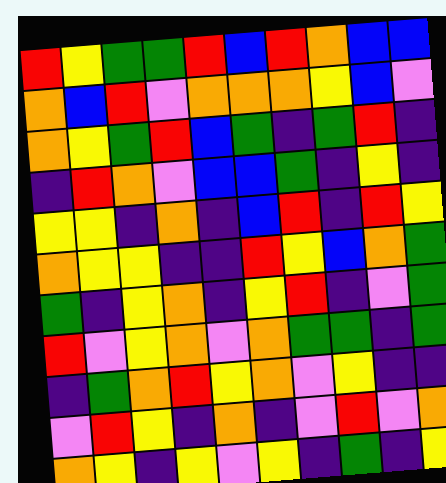[["red", "yellow", "green", "green", "red", "blue", "red", "orange", "blue", "blue"], ["orange", "blue", "red", "violet", "orange", "orange", "orange", "yellow", "blue", "violet"], ["orange", "yellow", "green", "red", "blue", "green", "indigo", "green", "red", "indigo"], ["indigo", "red", "orange", "violet", "blue", "blue", "green", "indigo", "yellow", "indigo"], ["yellow", "yellow", "indigo", "orange", "indigo", "blue", "red", "indigo", "red", "yellow"], ["orange", "yellow", "yellow", "indigo", "indigo", "red", "yellow", "blue", "orange", "green"], ["green", "indigo", "yellow", "orange", "indigo", "yellow", "red", "indigo", "violet", "green"], ["red", "violet", "yellow", "orange", "violet", "orange", "green", "green", "indigo", "green"], ["indigo", "green", "orange", "red", "yellow", "orange", "violet", "yellow", "indigo", "indigo"], ["violet", "red", "yellow", "indigo", "orange", "indigo", "violet", "red", "violet", "orange"], ["orange", "yellow", "indigo", "yellow", "violet", "yellow", "indigo", "green", "indigo", "yellow"]]